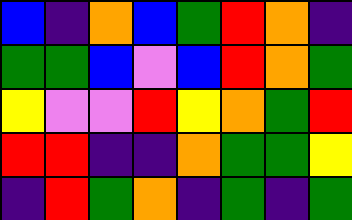[["blue", "indigo", "orange", "blue", "green", "red", "orange", "indigo"], ["green", "green", "blue", "violet", "blue", "red", "orange", "green"], ["yellow", "violet", "violet", "red", "yellow", "orange", "green", "red"], ["red", "red", "indigo", "indigo", "orange", "green", "green", "yellow"], ["indigo", "red", "green", "orange", "indigo", "green", "indigo", "green"]]